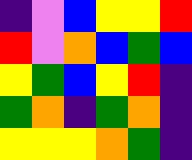[["indigo", "violet", "blue", "yellow", "yellow", "red"], ["red", "violet", "orange", "blue", "green", "blue"], ["yellow", "green", "blue", "yellow", "red", "indigo"], ["green", "orange", "indigo", "green", "orange", "indigo"], ["yellow", "yellow", "yellow", "orange", "green", "indigo"]]